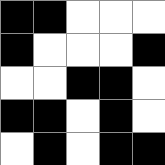[["black", "black", "white", "white", "white"], ["black", "white", "white", "white", "black"], ["white", "white", "black", "black", "white"], ["black", "black", "white", "black", "white"], ["white", "black", "white", "black", "black"]]